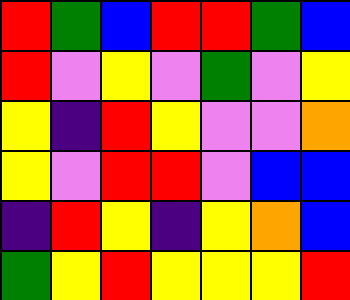[["red", "green", "blue", "red", "red", "green", "blue"], ["red", "violet", "yellow", "violet", "green", "violet", "yellow"], ["yellow", "indigo", "red", "yellow", "violet", "violet", "orange"], ["yellow", "violet", "red", "red", "violet", "blue", "blue"], ["indigo", "red", "yellow", "indigo", "yellow", "orange", "blue"], ["green", "yellow", "red", "yellow", "yellow", "yellow", "red"]]